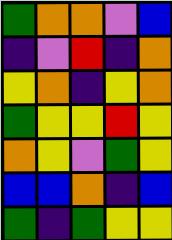[["green", "orange", "orange", "violet", "blue"], ["indigo", "violet", "red", "indigo", "orange"], ["yellow", "orange", "indigo", "yellow", "orange"], ["green", "yellow", "yellow", "red", "yellow"], ["orange", "yellow", "violet", "green", "yellow"], ["blue", "blue", "orange", "indigo", "blue"], ["green", "indigo", "green", "yellow", "yellow"]]